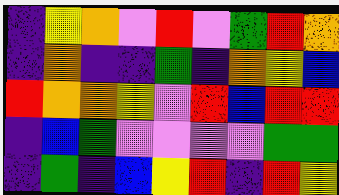[["indigo", "yellow", "orange", "violet", "red", "violet", "green", "red", "orange"], ["indigo", "orange", "indigo", "indigo", "green", "indigo", "orange", "yellow", "blue"], ["red", "orange", "orange", "yellow", "violet", "red", "blue", "red", "red"], ["indigo", "blue", "green", "violet", "violet", "violet", "violet", "green", "green"], ["indigo", "green", "indigo", "blue", "yellow", "red", "indigo", "red", "yellow"]]